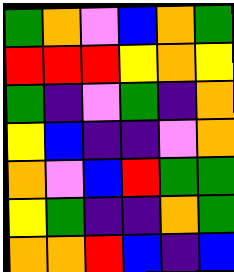[["green", "orange", "violet", "blue", "orange", "green"], ["red", "red", "red", "yellow", "orange", "yellow"], ["green", "indigo", "violet", "green", "indigo", "orange"], ["yellow", "blue", "indigo", "indigo", "violet", "orange"], ["orange", "violet", "blue", "red", "green", "green"], ["yellow", "green", "indigo", "indigo", "orange", "green"], ["orange", "orange", "red", "blue", "indigo", "blue"]]